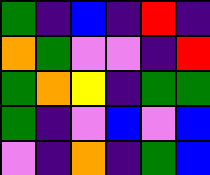[["green", "indigo", "blue", "indigo", "red", "indigo"], ["orange", "green", "violet", "violet", "indigo", "red"], ["green", "orange", "yellow", "indigo", "green", "green"], ["green", "indigo", "violet", "blue", "violet", "blue"], ["violet", "indigo", "orange", "indigo", "green", "blue"]]